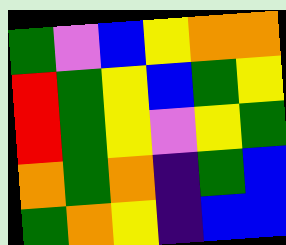[["green", "violet", "blue", "yellow", "orange", "orange"], ["red", "green", "yellow", "blue", "green", "yellow"], ["red", "green", "yellow", "violet", "yellow", "green"], ["orange", "green", "orange", "indigo", "green", "blue"], ["green", "orange", "yellow", "indigo", "blue", "blue"]]